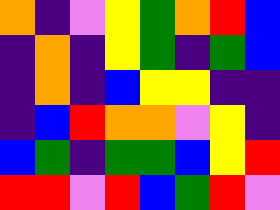[["orange", "indigo", "violet", "yellow", "green", "orange", "red", "blue"], ["indigo", "orange", "indigo", "yellow", "green", "indigo", "green", "blue"], ["indigo", "orange", "indigo", "blue", "yellow", "yellow", "indigo", "indigo"], ["indigo", "blue", "red", "orange", "orange", "violet", "yellow", "indigo"], ["blue", "green", "indigo", "green", "green", "blue", "yellow", "red"], ["red", "red", "violet", "red", "blue", "green", "red", "violet"]]